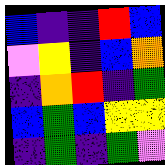[["blue", "indigo", "indigo", "red", "blue"], ["violet", "yellow", "indigo", "blue", "orange"], ["indigo", "orange", "red", "indigo", "green"], ["blue", "green", "blue", "yellow", "yellow"], ["indigo", "green", "indigo", "green", "violet"]]